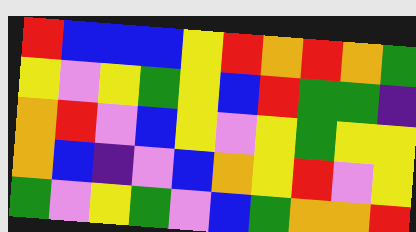[["red", "blue", "blue", "blue", "yellow", "red", "orange", "red", "orange", "green"], ["yellow", "violet", "yellow", "green", "yellow", "blue", "red", "green", "green", "indigo"], ["orange", "red", "violet", "blue", "yellow", "violet", "yellow", "green", "yellow", "yellow"], ["orange", "blue", "indigo", "violet", "blue", "orange", "yellow", "red", "violet", "yellow"], ["green", "violet", "yellow", "green", "violet", "blue", "green", "orange", "orange", "red"]]